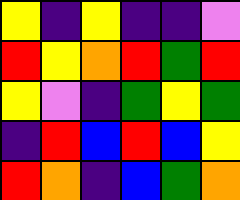[["yellow", "indigo", "yellow", "indigo", "indigo", "violet"], ["red", "yellow", "orange", "red", "green", "red"], ["yellow", "violet", "indigo", "green", "yellow", "green"], ["indigo", "red", "blue", "red", "blue", "yellow"], ["red", "orange", "indigo", "blue", "green", "orange"]]